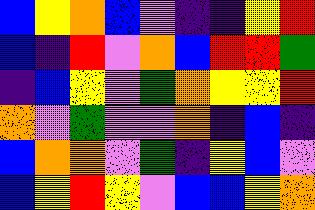[["blue", "yellow", "orange", "blue", "violet", "indigo", "indigo", "yellow", "red"], ["blue", "indigo", "red", "violet", "orange", "blue", "red", "red", "green"], ["indigo", "blue", "yellow", "violet", "green", "orange", "yellow", "yellow", "red"], ["orange", "violet", "green", "violet", "violet", "orange", "indigo", "blue", "indigo"], ["blue", "orange", "orange", "violet", "green", "indigo", "yellow", "blue", "violet"], ["blue", "yellow", "red", "yellow", "violet", "blue", "blue", "yellow", "orange"]]